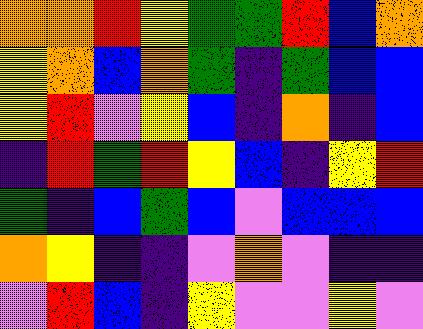[["orange", "orange", "red", "yellow", "green", "green", "red", "blue", "orange"], ["yellow", "orange", "blue", "orange", "green", "indigo", "green", "blue", "blue"], ["yellow", "red", "violet", "yellow", "blue", "indigo", "orange", "indigo", "blue"], ["indigo", "red", "green", "red", "yellow", "blue", "indigo", "yellow", "red"], ["green", "indigo", "blue", "green", "blue", "violet", "blue", "blue", "blue"], ["orange", "yellow", "indigo", "indigo", "violet", "orange", "violet", "indigo", "indigo"], ["violet", "red", "blue", "indigo", "yellow", "violet", "violet", "yellow", "violet"]]